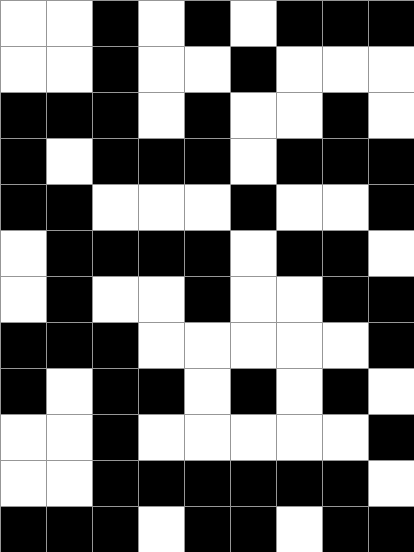[["white", "white", "black", "white", "black", "white", "black", "black", "black"], ["white", "white", "black", "white", "white", "black", "white", "white", "white"], ["black", "black", "black", "white", "black", "white", "white", "black", "white"], ["black", "white", "black", "black", "black", "white", "black", "black", "black"], ["black", "black", "white", "white", "white", "black", "white", "white", "black"], ["white", "black", "black", "black", "black", "white", "black", "black", "white"], ["white", "black", "white", "white", "black", "white", "white", "black", "black"], ["black", "black", "black", "white", "white", "white", "white", "white", "black"], ["black", "white", "black", "black", "white", "black", "white", "black", "white"], ["white", "white", "black", "white", "white", "white", "white", "white", "black"], ["white", "white", "black", "black", "black", "black", "black", "black", "white"], ["black", "black", "black", "white", "black", "black", "white", "black", "black"]]